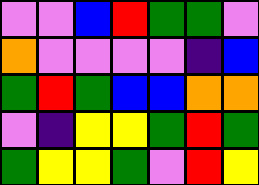[["violet", "violet", "blue", "red", "green", "green", "violet"], ["orange", "violet", "violet", "violet", "violet", "indigo", "blue"], ["green", "red", "green", "blue", "blue", "orange", "orange"], ["violet", "indigo", "yellow", "yellow", "green", "red", "green"], ["green", "yellow", "yellow", "green", "violet", "red", "yellow"]]